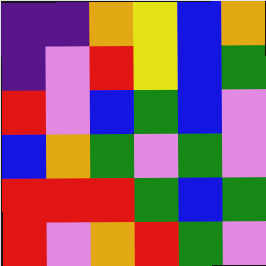[["indigo", "indigo", "orange", "yellow", "blue", "orange"], ["indigo", "violet", "red", "yellow", "blue", "green"], ["red", "violet", "blue", "green", "blue", "violet"], ["blue", "orange", "green", "violet", "green", "violet"], ["red", "red", "red", "green", "blue", "green"], ["red", "violet", "orange", "red", "green", "violet"]]